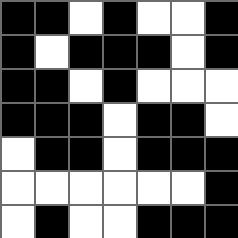[["black", "black", "white", "black", "white", "white", "black"], ["black", "white", "black", "black", "black", "white", "black"], ["black", "black", "white", "black", "white", "white", "white"], ["black", "black", "black", "white", "black", "black", "white"], ["white", "black", "black", "white", "black", "black", "black"], ["white", "white", "white", "white", "white", "white", "black"], ["white", "black", "white", "white", "black", "black", "black"]]